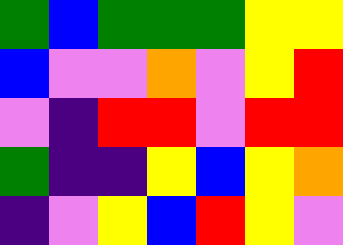[["green", "blue", "green", "green", "green", "yellow", "yellow"], ["blue", "violet", "violet", "orange", "violet", "yellow", "red"], ["violet", "indigo", "red", "red", "violet", "red", "red"], ["green", "indigo", "indigo", "yellow", "blue", "yellow", "orange"], ["indigo", "violet", "yellow", "blue", "red", "yellow", "violet"]]